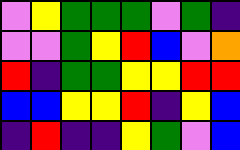[["violet", "yellow", "green", "green", "green", "violet", "green", "indigo"], ["violet", "violet", "green", "yellow", "red", "blue", "violet", "orange"], ["red", "indigo", "green", "green", "yellow", "yellow", "red", "red"], ["blue", "blue", "yellow", "yellow", "red", "indigo", "yellow", "blue"], ["indigo", "red", "indigo", "indigo", "yellow", "green", "violet", "blue"]]